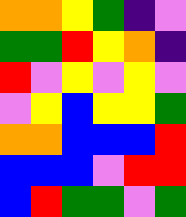[["orange", "orange", "yellow", "green", "indigo", "violet"], ["green", "green", "red", "yellow", "orange", "indigo"], ["red", "violet", "yellow", "violet", "yellow", "violet"], ["violet", "yellow", "blue", "yellow", "yellow", "green"], ["orange", "orange", "blue", "blue", "blue", "red"], ["blue", "blue", "blue", "violet", "red", "red"], ["blue", "red", "green", "green", "violet", "green"]]